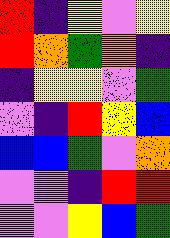[["red", "indigo", "yellow", "violet", "yellow"], ["red", "orange", "green", "orange", "indigo"], ["indigo", "yellow", "yellow", "violet", "green"], ["violet", "indigo", "red", "yellow", "blue"], ["blue", "blue", "green", "violet", "orange"], ["violet", "violet", "indigo", "red", "red"], ["violet", "violet", "yellow", "blue", "green"]]